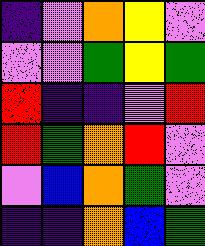[["indigo", "violet", "orange", "yellow", "violet"], ["violet", "violet", "green", "yellow", "green"], ["red", "indigo", "indigo", "violet", "red"], ["red", "green", "orange", "red", "violet"], ["violet", "blue", "orange", "green", "violet"], ["indigo", "indigo", "orange", "blue", "green"]]